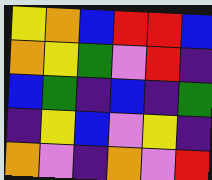[["yellow", "orange", "blue", "red", "red", "blue"], ["orange", "yellow", "green", "violet", "red", "indigo"], ["blue", "green", "indigo", "blue", "indigo", "green"], ["indigo", "yellow", "blue", "violet", "yellow", "indigo"], ["orange", "violet", "indigo", "orange", "violet", "red"]]